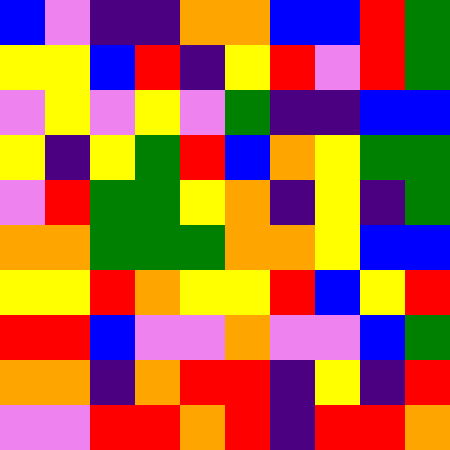[["blue", "violet", "indigo", "indigo", "orange", "orange", "blue", "blue", "red", "green"], ["yellow", "yellow", "blue", "red", "indigo", "yellow", "red", "violet", "red", "green"], ["violet", "yellow", "violet", "yellow", "violet", "green", "indigo", "indigo", "blue", "blue"], ["yellow", "indigo", "yellow", "green", "red", "blue", "orange", "yellow", "green", "green"], ["violet", "red", "green", "green", "yellow", "orange", "indigo", "yellow", "indigo", "green"], ["orange", "orange", "green", "green", "green", "orange", "orange", "yellow", "blue", "blue"], ["yellow", "yellow", "red", "orange", "yellow", "yellow", "red", "blue", "yellow", "red"], ["red", "red", "blue", "violet", "violet", "orange", "violet", "violet", "blue", "green"], ["orange", "orange", "indigo", "orange", "red", "red", "indigo", "yellow", "indigo", "red"], ["violet", "violet", "red", "red", "orange", "red", "indigo", "red", "red", "orange"]]